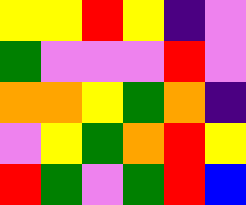[["yellow", "yellow", "red", "yellow", "indigo", "violet"], ["green", "violet", "violet", "violet", "red", "violet"], ["orange", "orange", "yellow", "green", "orange", "indigo"], ["violet", "yellow", "green", "orange", "red", "yellow"], ["red", "green", "violet", "green", "red", "blue"]]